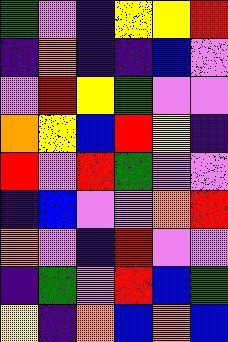[["green", "violet", "indigo", "yellow", "yellow", "red"], ["indigo", "orange", "indigo", "indigo", "blue", "violet"], ["violet", "red", "yellow", "green", "violet", "violet"], ["orange", "yellow", "blue", "red", "yellow", "indigo"], ["red", "violet", "red", "green", "violet", "violet"], ["indigo", "blue", "violet", "violet", "orange", "red"], ["orange", "violet", "indigo", "red", "violet", "violet"], ["indigo", "green", "violet", "red", "blue", "green"], ["yellow", "indigo", "orange", "blue", "orange", "blue"]]